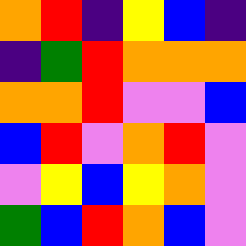[["orange", "red", "indigo", "yellow", "blue", "indigo"], ["indigo", "green", "red", "orange", "orange", "orange"], ["orange", "orange", "red", "violet", "violet", "blue"], ["blue", "red", "violet", "orange", "red", "violet"], ["violet", "yellow", "blue", "yellow", "orange", "violet"], ["green", "blue", "red", "orange", "blue", "violet"]]